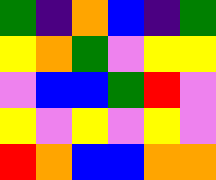[["green", "indigo", "orange", "blue", "indigo", "green"], ["yellow", "orange", "green", "violet", "yellow", "yellow"], ["violet", "blue", "blue", "green", "red", "violet"], ["yellow", "violet", "yellow", "violet", "yellow", "violet"], ["red", "orange", "blue", "blue", "orange", "orange"]]